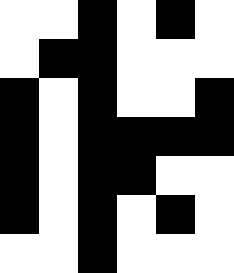[["white", "white", "black", "white", "black", "white"], ["white", "black", "black", "white", "white", "white"], ["black", "white", "black", "white", "white", "black"], ["black", "white", "black", "black", "black", "black"], ["black", "white", "black", "black", "white", "white"], ["black", "white", "black", "white", "black", "white"], ["white", "white", "black", "white", "white", "white"]]